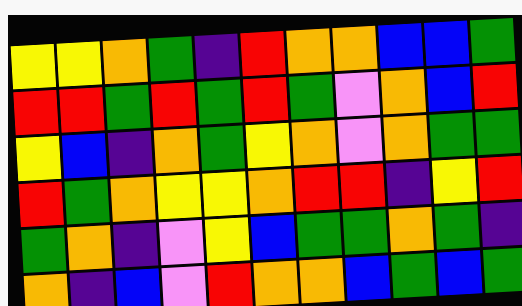[["yellow", "yellow", "orange", "green", "indigo", "red", "orange", "orange", "blue", "blue", "green"], ["red", "red", "green", "red", "green", "red", "green", "violet", "orange", "blue", "red"], ["yellow", "blue", "indigo", "orange", "green", "yellow", "orange", "violet", "orange", "green", "green"], ["red", "green", "orange", "yellow", "yellow", "orange", "red", "red", "indigo", "yellow", "red"], ["green", "orange", "indigo", "violet", "yellow", "blue", "green", "green", "orange", "green", "indigo"], ["orange", "indigo", "blue", "violet", "red", "orange", "orange", "blue", "green", "blue", "green"]]